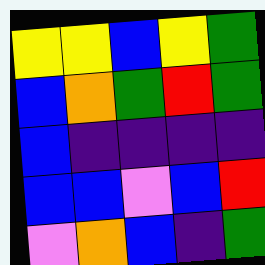[["yellow", "yellow", "blue", "yellow", "green"], ["blue", "orange", "green", "red", "green"], ["blue", "indigo", "indigo", "indigo", "indigo"], ["blue", "blue", "violet", "blue", "red"], ["violet", "orange", "blue", "indigo", "green"]]